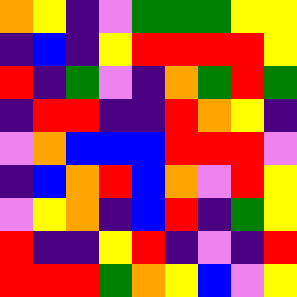[["orange", "yellow", "indigo", "violet", "green", "green", "green", "yellow", "yellow"], ["indigo", "blue", "indigo", "yellow", "red", "red", "red", "red", "yellow"], ["red", "indigo", "green", "violet", "indigo", "orange", "green", "red", "green"], ["indigo", "red", "red", "indigo", "indigo", "red", "orange", "yellow", "indigo"], ["violet", "orange", "blue", "blue", "blue", "red", "red", "red", "violet"], ["indigo", "blue", "orange", "red", "blue", "orange", "violet", "red", "yellow"], ["violet", "yellow", "orange", "indigo", "blue", "red", "indigo", "green", "yellow"], ["red", "indigo", "indigo", "yellow", "red", "indigo", "violet", "indigo", "red"], ["red", "red", "red", "green", "orange", "yellow", "blue", "violet", "yellow"]]